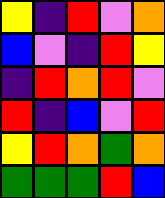[["yellow", "indigo", "red", "violet", "orange"], ["blue", "violet", "indigo", "red", "yellow"], ["indigo", "red", "orange", "red", "violet"], ["red", "indigo", "blue", "violet", "red"], ["yellow", "red", "orange", "green", "orange"], ["green", "green", "green", "red", "blue"]]